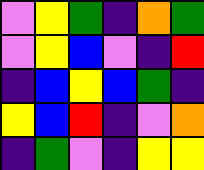[["violet", "yellow", "green", "indigo", "orange", "green"], ["violet", "yellow", "blue", "violet", "indigo", "red"], ["indigo", "blue", "yellow", "blue", "green", "indigo"], ["yellow", "blue", "red", "indigo", "violet", "orange"], ["indigo", "green", "violet", "indigo", "yellow", "yellow"]]